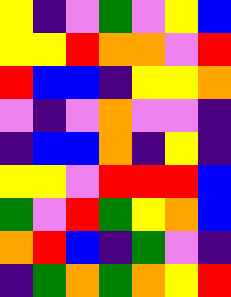[["yellow", "indigo", "violet", "green", "violet", "yellow", "blue"], ["yellow", "yellow", "red", "orange", "orange", "violet", "red"], ["red", "blue", "blue", "indigo", "yellow", "yellow", "orange"], ["violet", "indigo", "violet", "orange", "violet", "violet", "indigo"], ["indigo", "blue", "blue", "orange", "indigo", "yellow", "indigo"], ["yellow", "yellow", "violet", "red", "red", "red", "blue"], ["green", "violet", "red", "green", "yellow", "orange", "blue"], ["orange", "red", "blue", "indigo", "green", "violet", "indigo"], ["indigo", "green", "orange", "green", "orange", "yellow", "red"]]